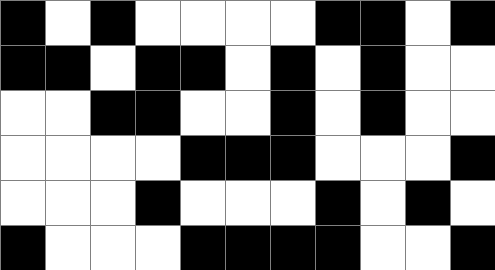[["black", "white", "black", "white", "white", "white", "white", "black", "black", "white", "black"], ["black", "black", "white", "black", "black", "white", "black", "white", "black", "white", "white"], ["white", "white", "black", "black", "white", "white", "black", "white", "black", "white", "white"], ["white", "white", "white", "white", "black", "black", "black", "white", "white", "white", "black"], ["white", "white", "white", "black", "white", "white", "white", "black", "white", "black", "white"], ["black", "white", "white", "white", "black", "black", "black", "black", "white", "white", "black"]]